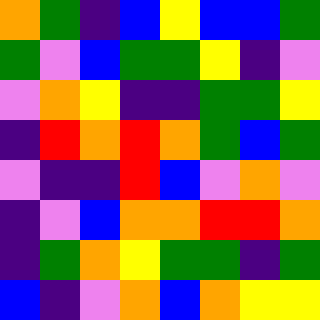[["orange", "green", "indigo", "blue", "yellow", "blue", "blue", "green"], ["green", "violet", "blue", "green", "green", "yellow", "indigo", "violet"], ["violet", "orange", "yellow", "indigo", "indigo", "green", "green", "yellow"], ["indigo", "red", "orange", "red", "orange", "green", "blue", "green"], ["violet", "indigo", "indigo", "red", "blue", "violet", "orange", "violet"], ["indigo", "violet", "blue", "orange", "orange", "red", "red", "orange"], ["indigo", "green", "orange", "yellow", "green", "green", "indigo", "green"], ["blue", "indigo", "violet", "orange", "blue", "orange", "yellow", "yellow"]]